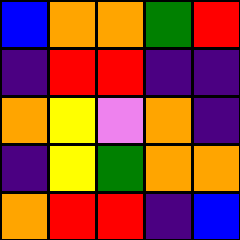[["blue", "orange", "orange", "green", "red"], ["indigo", "red", "red", "indigo", "indigo"], ["orange", "yellow", "violet", "orange", "indigo"], ["indigo", "yellow", "green", "orange", "orange"], ["orange", "red", "red", "indigo", "blue"]]